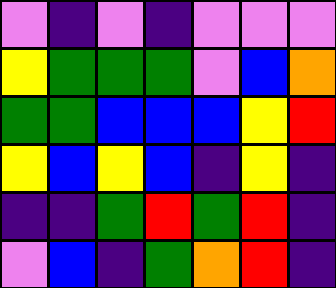[["violet", "indigo", "violet", "indigo", "violet", "violet", "violet"], ["yellow", "green", "green", "green", "violet", "blue", "orange"], ["green", "green", "blue", "blue", "blue", "yellow", "red"], ["yellow", "blue", "yellow", "blue", "indigo", "yellow", "indigo"], ["indigo", "indigo", "green", "red", "green", "red", "indigo"], ["violet", "blue", "indigo", "green", "orange", "red", "indigo"]]